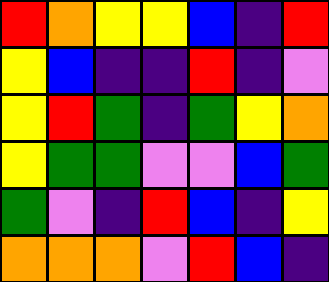[["red", "orange", "yellow", "yellow", "blue", "indigo", "red"], ["yellow", "blue", "indigo", "indigo", "red", "indigo", "violet"], ["yellow", "red", "green", "indigo", "green", "yellow", "orange"], ["yellow", "green", "green", "violet", "violet", "blue", "green"], ["green", "violet", "indigo", "red", "blue", "indigo", "yellow"], ["orange", "orange", "orange", "violet", "red", "blue", "indigo"]]